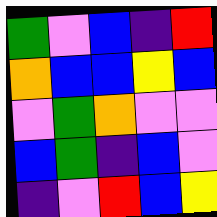[["green", "violet", "blue", "indigo", "red"], ["orange", "blue", "blue", "yellow", "blue"], ["violet", "green", "orange", "violet", "violet"], ["blue", "green", "indigo", "blue", "violet"], ["indigo", "violet", "red", "blue", "yellow"]]